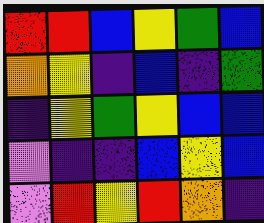[["red", "red", "blue", "yellow", "green", "blue"], ["orange", "yellow", "indigo", "blue", "indigo", "green"], ["indigo", "yellow", "green", "yellow", "blue", "blue"], ["violet", "indigo", "indigo", "blue", "yellow", "blue"], ["violet", "red", "yellow", "red", "orange", "indigo"]]